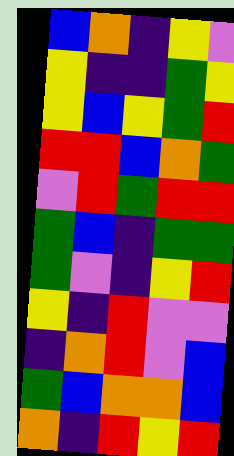[["blue", "orange", "indigo", "yellow", "violet"], ["yellow", "indigo", "indigo", "green", "yellow"], ["yellow", "blue", "yellow", "green", "red"], ["red", "red", "blue", "orange", "green"], ["violet", "red", "green", "red", "red"], ["green", "blue", "indigo", "green", "green"], ["green", "violet", "indigo", "yellow", "red"], ["yellow", "indigo", "red", "violet", "violet"], ["indigo", "orange", "red", "violet", "blue"], ["green", "blue", "orange", "orange", "blue"], ["orange", "indigo", "red", "yellow", "red"]]